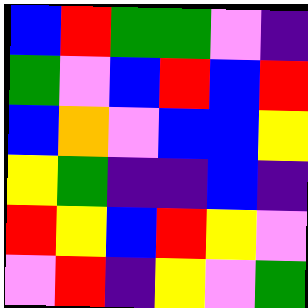[["blue", "red", "green", "green", "violet", "indigo"], ["green", "violet", "blue", "red", "blue", "red"], ["blue", "orange", "violet", "blue", "blue", "yellow"], ["yellow", "green", "indigo", "indigo", "blue", "indigo"], ["red", "yellow", "blue", "red", "yellow", "violet"], ["violet", "red", "indigo", "yellow", "violet", "green"]]